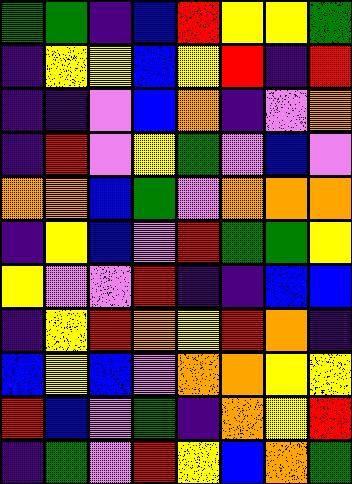[["green", "green", "indigo", "blue", "red", "yellow", "yellow", "green"], ["indigo", "yellow", "yellow", "blue", "yellow", "red", "indigo", "red"], ["indigo", "indigo", "violet", "blue", "orange", "indigo", "violet", "orange"], ["indigo", "red", "violet", "yellow", "green", "violet", "blue", "violet"], ["orange", "orange", "blue", "green", "violet", "orange", "orange", "orange"], ["indigo", "yellow", "blue", "violet", "red", "green", "green", "yellow"], ["yellow", "violet", "violet", "red", "indigo", "indigo", "blue", "blue"], ["indigo", "yellow", "red", "orange", "yellow", "red", "orange", "indigo"], ["blue", "yellow", "blue", "violet", "orange", "orange", "yellow", "yellow"], ["red", "blue", "violet", "green", "indigo", "orange", "yellow", "red"], ["indigo", "green", "violet", "red", "yellow", "blue", "orange", "green"]]